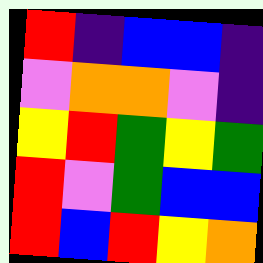[["red", "indigo", "blue", "blue", "indigo"], ["violet", "orange", "orange", "violet", "indigo"], ["yellow", "red", "green", "yellow", "green"], ["red", "violet", "green", "blue", "blue"], ["red", "blue", "red", "yellow", "orange"]]